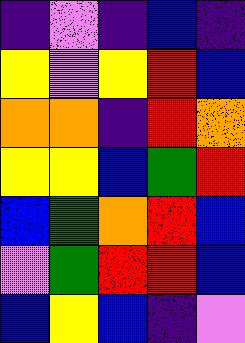[["indigo", "violet", "indigo", "blue", "indigo"], ["yellow", "violet", "yellow", "red", "blue"], ["orange", "orange", "indigo", "red", "orange"], ["yellow", "yellow", "blue", "green", "red"], ["blue", "green", "orange", "red", "blue"], ["violet", "green", "red", "red", "blue"], ["blue", "yellow", "blue", "indigo", "violet"]]